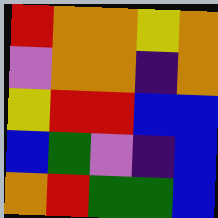[["red", "orange", "orange", "yellow", "orange"], ["violet", "orange", "orange", "indigo", "orange"], ["yellow", "red", "red", "blue", "blue"], ["blue", "green", "violet", "indigo", "blue"], ["orange", "red", "green", "green", "blue"]]